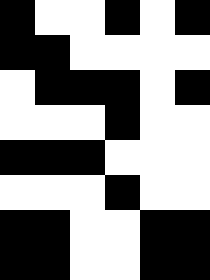[["black", "white", "white", "black", "white", "black"], ["black", "black", "white", "white", "white", "white"], ["white", "black", "black", "black", "white", "black"], ["white", "white", "white", "black", "white", "white"], ["black", "black", "black", "white", "white", "white"], ["white", "white", "white", "black", "white", "white"], ["black", "black", "white", "white", "black", "black"], ["black", "black", "white", "white", "black", "black"]]